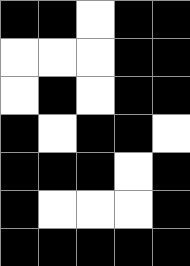[["black", "black", "white", "black", "black"], ["white", "white", "white", "black", "black"], ["white", "black", "white", "black", "black"], ["black", "white", "black", "black", "white"], ["black", "black", "black", "white", "black"], ["black", "white", "white", "white", "black"], ["black", "black", "black", "black", "black"]]